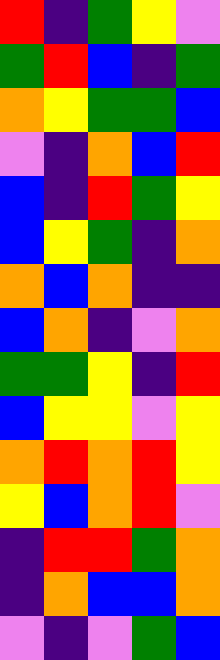[["red", "indigo", "green", "yellow", "violet"], ["green", "red", "blue", "indigo", "green"], ["orange", "yellow", "green", "green", "blue"], ["violet", "indigo", "orange", "blue", "red"], ["blue", "indigo", "red", "green", "yellow"], ["blue", "yellow", "green", "indigo", "orange"], ["orange", "blue", "orange", "indigo", "indigo"], ["blue", "orange", "indigo", "violet", "orange"], ["green", "green", "yellow", "indigo", "red"], ["blue", "yellow", "yellow", "violet", "yellow"], ["orange", "red", "orange", "red", "yellow"], ["yellow", "blue", "orange", "red", "violet"], ["indigo", "red", "red", "green", "orange"], ["indigo", "orange", "blue", "blue", "orange"], ["violet", "indigo", "violet", "green", "blue"]]